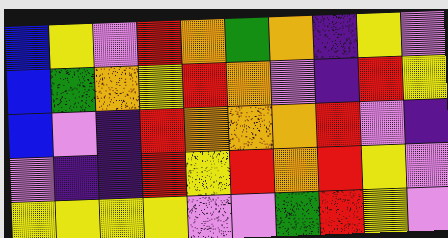[["blue", "yellow", "violet", "red", "orange", "green", "orange", "indigo", "yellow", "violet"], ["blue", "green", "orange", "yellow", "red", "orange", "violet", "indigo", "red", "yellow"], ["blue", "violet", "indigo", "red", "orange", "orange", "orange", "red", "violet", "indigo"], ["violet", "indigo", "indigo", "red", "yellow", "red", "orange", "red", "yellow", "violet"], ["yellow", "yellow", "yellow", "yellow", "violet", "violet", "green", "red", "yellow", "violet"]]